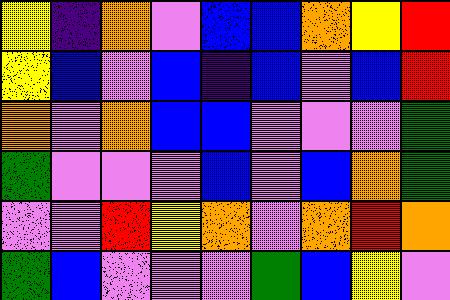[["yellow", "indigo", "orange", "violet", "blue", "blue", "orange", "yellow", "red"], ["yellow", "blue", "violet", "blue", "indigo", "blue", "violet", "blue", "red"], ["orange", "violet", "orange", "blue", "blue", "violet", "violet", "violet", "green"], ["green", "violet", "violet", "violet", "blue", "violet", "blue", "orange", "green"], ["violet", "violet", "red", "yellow", "orange", "violet", "orange", "red", "orange"], ["green", "blue", "violet", "violet", "violet", "green", "blue", "yellow", "violet"]]